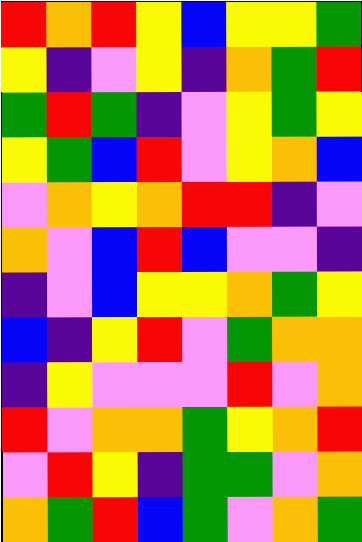[["red", "orange", "red", "yellow", "blue", "yellow", "yellow", "green"], ["yellow", "indigo", "violet", "yellow", "indigo", "orange", "green", "red"], ["green", "red", "green", "indigo", "violet", "yellow", "green", "yellow"], ["yellow", "green", "blue", "red", "violet", "yellow", "orange", "blue"], ["violet", "orange", "yellow", "orange", "red", "red", "indigo", "violet"], ["orange", "violet", "blue", "red", "blue", "violet", "violet", "indigo"], ["indigo", "violet", "blue", "yellow", "yellow", "orange", "green", "yellow"], ["blue", "indigo", "yellow", "red", "violet", "green", "orange", "orange"], ["indigo", "yellow", "violet", "violet", "violet", "red", "violet", "orange"], ["red", "violet", "orange", "orange", "green", "yellow", "orange", "red"], ["violet", "red", "yellow", "indigo", "green", "green", "violet", "orange"], ["orange", "green", "red", "blue", "green", "violet", "orange", "green"]]